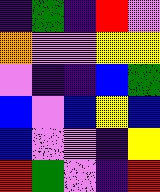[["indigo", "green", "indigo", "red", "violet"], ["orange", "violet", "violet", "yellow", "yellow"], ["violet", "indigo", "indigo", "blue", "green"], ["blue", "violet", "blue", "yellow", "blue"], ["blue", "violet", "violet", "indigo", "yellow"], ["red", "green", "violet", "indigo", "red"]]